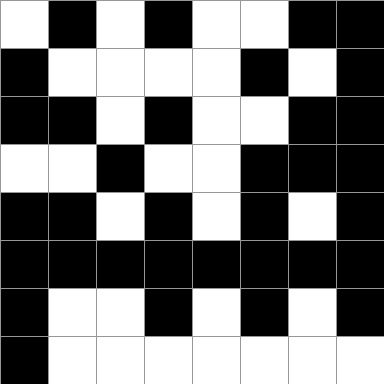[["white", "black", "white", "black", "white", "white", "black", "black"], ["black", "white", "white", "white", "white", "black", "white", "black"], ["black", "black", "white", "black", "white", "white", "black", "black"], ["white", "white", "black", "white", "white", "black", "black", "black"], ["black", "black", "white", "black", "white", "black", "white", "black"], ["black", "black", "black", "black", "black", "black", "black", "black"], ["black", "white", "white", "black", "white", "black", "white", "black"], ["black", "white", "white", "white", "white", "white", "white", "white"]]